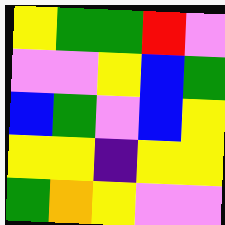[["yellow", "green", "green", "red", "violet"], ["violet", "violet", "yellow", "blue", "green"], ["blue", "green", "violet", "blue", "yellow"], ["yellow", "yellow", "indigo", "yellow", "yellow"], ["green", "orange", "yellow", "violet", "violet"]]